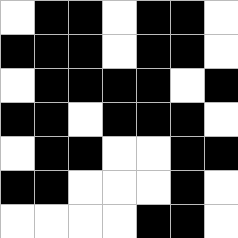[["white", "black", "black", "white", "black", "black", "white"], ["black", "black", "black", "white", "black", "black", "white"], ["white", "black", "black", "black", "black", "white", "black"], ["black", "black", "white", "black", "black", "black", "white"], ["white", "black", "black", "white", "white", "black", "black"], ["black", "black", "white", "white", "white", "black", "white"], ["white", "white", "white", "white", "black", "black", "white"]]